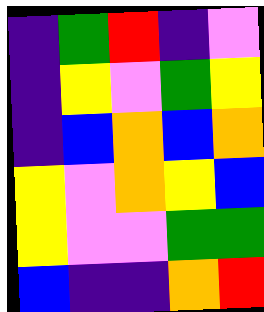[["indigo", "green", "red", "indigo", "violet"], ["indigo", "yellow", "violet", "green", "yellow"], ["indigo", "blue", "orange", "blue", "orange"], ["yellow", "violet", "orange", "yellow", "blue"], ["yellow", "violet", "violet", "green", "green"], ["blue", "indigo", "indigo", "orange", "red"]]